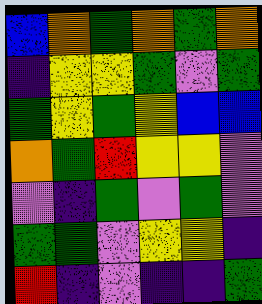[["blue", "orange", "green", "orange", "green", "orange"], ["indigo", "yellow", "yellow", "green", "violet", "green"], ["green", "yellow", "green", "yellow", "blue", "blue"], ["orange", "green", "red", "yellow", "yellow", "violet"], ["violet", "indigo", "green", "violet", "green", "violet"], ["green", "green", "violet", "yellow", "yellow", "indigo"], ["red", "indigo", "violet", "indigo", "indigo", "green"]]